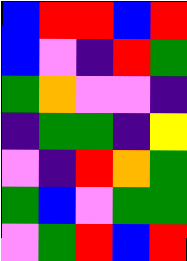[["blue", "red", "red", "blue", "red"], ["blue", "violet", "indigo", "red", "green"], ["green", "orange", "violet", "violet", "indigo"], ["indigo", "green", "green", "indigo", "yellow"], ["violet", "indigo", "red", "orange", "green"], ["green", "blue", "violet", "green", "green"], ["violet", "green", "red", "blue", "red"]]